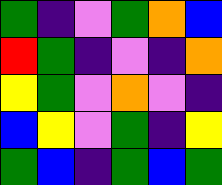[["green", "indigo", "violet", "green", "orange", "blue"], ["red", "green", "indigo", "violet", "indigo", "orange"], ["yellow", "green", "violet", "orange", "violet", "indigo"], ["blue", "yellow", "violet", "green", "indigo", "yellow"], ["green", "blue", "indigo", "green", "blue", "green"]]